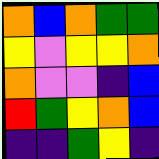[["orange", "blue", "orange", "green", "green"], ["yellow", "violet", "yellow", "yellow", "orange"], ["orange", "violet", "violet", "indigo", "blue"], ["red", "green", "yellow", "orange", "blue"], ["indigo", "indigo", "green", "yellow", "indigo"]]